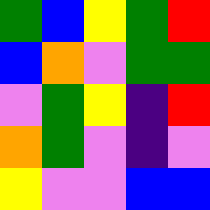[["green", "blue", "yellow", "green", "red"], ["blue", "orange", "violet", "green", "green"], ["violet", "green", "yellow", "indigo", "red"], ["orange", "green", "violet", "indigo", "violet"], ["yellow", "violet", "violet", "blue", "blue"]]